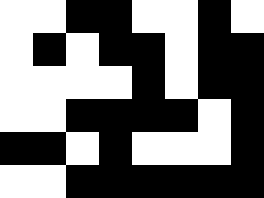[["white", "white", "black", "black", "white", "white", "black", "white"], ["white", "black", "white", "black", "black", "white", "black", "black"], ["white", "white", "white", "white", "black", "white", "black", "black"], ["white", "white", "black", "black", "black", "black", "white", "black"], ["black", "black", "white", "black", "white", "white", "white", "black"], ["white", "white", "black", "black", "black", "black", "black", "black"]]